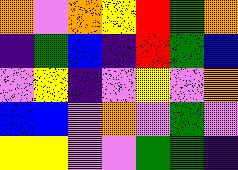[["orange", "violet", "orange", "yellow", "red", "green", "orange"], ["indigo", "green", "blue", "indigo", "red", "green", "blue"], ["violet", "yellow", "indigo", "violet", "yellow", "violet", "orange"], ["blue", "blue", "violet", "orange", "violet", "green", "violet"], ["yellow", "yellow", "violet", "violet", "green", "green", "indigo"]]